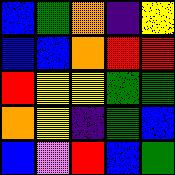[["blue", "green", "orange", "indigo", "yellow"], ["blue", "blue", "orange", "red", "red"], ["red", "yellow", "yellow", "green", "green"], ["orange", "yellow", "indigo", "green", "blue"], ["blue", "violet", "red", "blue", "green"]]